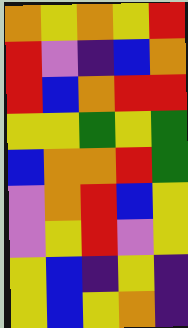[["orange", "yellow", "orange", "yellow", "red"], ["red", "violet", "indigo", "blue", "orange"], ["red", "blue", "orange", "red", "red"], ["yellow", "yellow", "green", "yellow", "green"], ["blue", "orange", "orange", "red", "green"], ["violet", "orange", "red", "blue", "yellow"], ["violet", "yellow", "red", "violet", "yellow"], ["yellow", "blue", "indigo", "yellow", "indigo"], ["yellow", "blue", "yellow", "orange", "indigo"]]